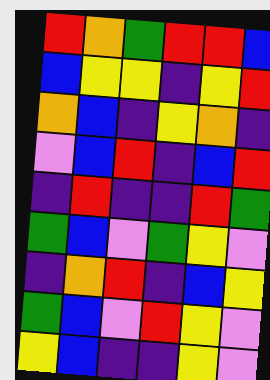[["red", "orange", "green", "red", "red", "blue"], ["blue", "yellow", "yellow", "indigo", "yellow", "red"], ["orange", "blue", "indigo", "yellow", "orange", "indigo"], ["violet", "blue", "red", "indigo", "blue", "red"], ["indigo", "red", "indigo", "indigo", "red", "green"], ["green", "blue", "violet", "green", "yellow", "violet"], ["indigo", "orange", "red", "indigo", "blue", "yellow"], ["green", "blue", "violet", "red", "yellow", "violet"], ["yellow", "blue", "indigo", "indigo", "yellow", "violet"]]